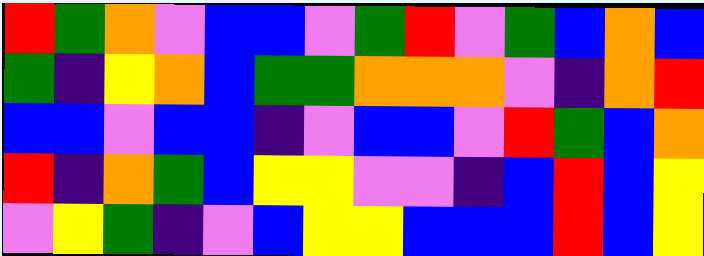[["red", "green", "orange", "violet", "blue", "blue", "violet", "green", "red", "violet", "green", "blue", "orange", "blue"], ["green", "indigo", "yellow", "orange", "blue", "green", "green", "orange", "orange", "orange", "violet", "indigo", "orange", "red"], ["blue", "blue", "violet", "blue", "blue", "indigo", "violet", "blue", "blue", "violet", "red", "green", "blue", "orange"], ["red", "indigo", "orange", "green", "blue", "yellow", "yellow", "violet", "violet", "indigo", "blue", "red", "blue", "yellow"], ["violet", "yellow", "green", "indigo", "violet", "blue", "yellow", "yellow", "blue", "blue", "blue", "red", "blue", "yellow"]]